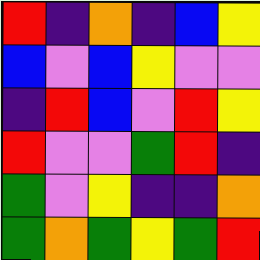[["red", "indigo", "orange", "indigo", "blue", "yellow"], ["blue", "violet", "blue", "yellow", "violet", "violet"], ["indigo", "red", "blue", "violet", "red", "yellow"], ["red", "violet", "violet", "green", "red", "indigo"], ["green", "violet", "yellow", "indigo", "indigo", "orange"], ["green", "orange", "green", "yellow", "green", "red"]]